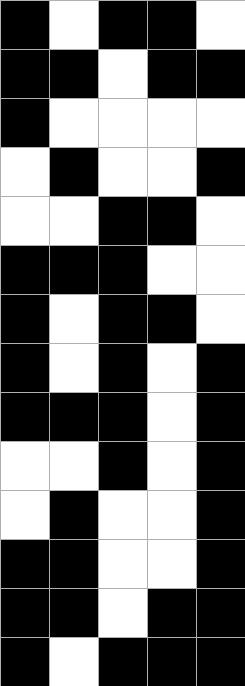[["black", "white", "black", "black", "white"], ["black", "black", "white", "black", "black"], ["black", "white", "white", "white", "white"], ["white", "black", "white", "white", "black"], ["white", "white", "black", "black", "white"], ["black", "black", "black", "white", "white"], ["black", "white", "black", "black", "white"], ["black", "white", "black", "white", "black"], ["black", "black", "black", "white", "black"], ["white", "white", "black", "white", "black"], ["white", "black", "white", "white", "black"], ["black", "black", "white", "white", "black"], ["black", "black", "white", "black", "black"], ["black", "white", "black", "black", "black"]]